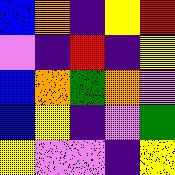[["blue", "orange", "indigo", "yellow", "red"], ["violet", "indigo", "red", "indigo", "yellow"], ["blue", "orange", "green", "orange", "violet"], ["blue", "yellow", "indigo", "violet", "green"], ["yellow", "violet", "violet", "indigo", "yellow"]]